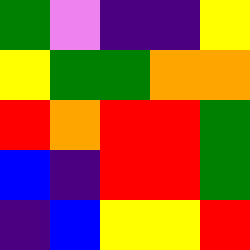[["green", "violet", "indigo", "indigo", "yellow"], ["yellow", "green", "green", "orange", "orange"], ["red", "orange", "red", "red", "green"], ["blue", "indigo", "red", "red", "green"], ["indigo", "blue", "yellow", "yellow", "red"]]